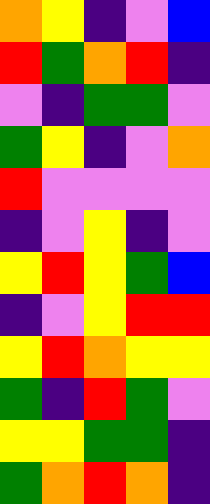[["orange", "yellow", "indigo", "violet", "blue"], ["red", "green", "orange", "red", "indigo"], ["violet", "indigo", "green", "green", "violet"], ["green", "yellow", "indigo", "violet", "orange"], ["red", "violet", "violet", "violet", "violet"], ["indigo", "violet", "yellow", "indigo", "violet"], ["yellow", "red", "yellow", "green", "blue"], ["indigo", "violet", "yellow", "red", "red"], ["yellow", "red", "orange", "yellow", "yellow"], ["green", "indigo", "red", "green", "violet"], ["yellow", "yellow", "green", "green", "indigo"], ["green", "orange", "red", "orange", "indigo"]]